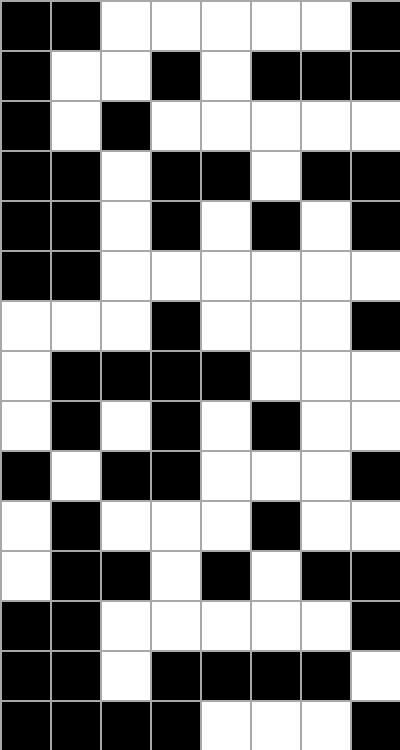[["black", "black", "white", "white", "white", "white", "white", "black"], ["black", "white", "white", "black", "white", "black", "black", "black"], ["black", "white", "black", "white", "white", "white", "white", "white"], ["black", "black", "white", "black", "black", "white", "black", "black"], ["black", "black", "white", "black", "white", "black", "white", "black"], ["black", "black", "white", "white", "white", "white", "white", "white"], ["white", "white", "white", "black", "white", "white", "white", "black"], ["white", "black", "black", "black", "black", "white", "white", "white"], ["white", "black", "white", "black", "white", "black", "white", "white"], ["black", "white", "black", "black", "white", "white", "white", "black"], ["white", "black", "white", "white", "white", "black", "white", "white"], ["white", "black", "black", "white", "black", "white", "black", "black"], ["black", "black", "white", "white", "white", "white", "white", "black"], ["black", "black", "white", "black", "black", "black", "black", "white"], ["black", "black", "black", "black", "white", "white", "white", "black"]]